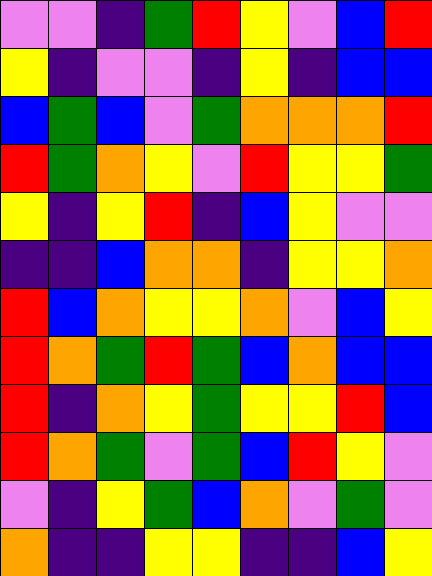[["violet", "violet", "indigo", "green", "red", "yellow", "violet", "blue", "red"], ["yellow", "indigo", "violet", "violet", "indigo", "yellow", "indigo", "blue", "blue"], ["blue", "green", "blue", "violet", "green", "orange", "orange", "orange", "red"], ["red", "green", "orange", "yellow", "violet", "red", "yellow", "yellow", "green"], ["yellow", "indigo", "yellow", "red", "indigo", "blue", "yellow", "violet", "violet"], ["indigo", "indigo", "blue", "orange", "orange", "indigo", "yellow", "yellow", "orange"], ["red", "blue", "orange", "yellow", "yellow", "orange", "violet", "blue", "yellow"], ["red", "orange", "green", "red", "green", "blue", "orange", "blue", "blue"], ["red", "indigo", "orange", "yellow", "green", "yellow", "yellow", "red", "blue"], ["red", "orange", "green", "violet", "green", "blue", "red", "yellow", "violet"], ["violet", "indigo", "yellow", "green", "blue", "orange", "violet", "green", "violet"], ["orange", "indigo", "indigo", "yellow", "yellow", "indigo", "indigo", "blue", "yellow"]]